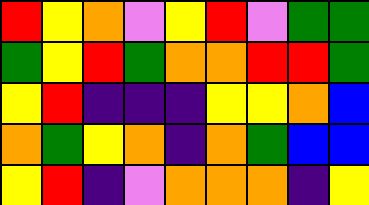[["red", "yellow", "orange", "violet", "yellow", "red", "violet", "green", "green"], ["green", "yellow", "red", "green", "orange", "orange", "red", "red", "green"], ["yellow", "red", "indigo", "indigo", "indigo", "yellow", "yellow", "orange", "blue"], ["orange", "green", "yellow", "orange", "indigo", "orange", "green", "blue", "blue"], ["yellow", "red", "indigo", "violet", "orange", "orange", "orange", "indigo", "yellow"]]